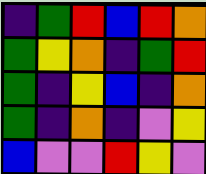[["indigo", "green", "red", "blue", "red", "orange"], ["green", "yellow", "orange", "indigo", "green", "red"], ["green", "indigo", "yellow", "blue", "indigo", "orange"], ["green", "indigo", "orange", "indigo", "violet", "yellow"], ["blue", "violet", "violet", "red", "yellow", "violet"]]